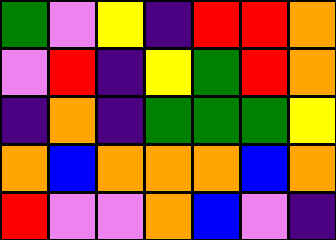[["green", "violet", "yellow", "indigo", "red", "red", "orange"], ["violet", "red", "indigo", "yellow", "green", "red", "orange"], ["indigo", "orange", "indigo", "green", "green", "green", "yellow"], ["orange", "blue", "orange", "orange", "orange", "blue", "orange"], ["red", "violet", "violet", "orange", "blue", "violet", "indigo"]]